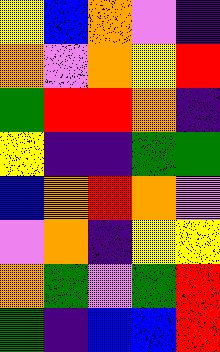[["yellow", "blue", "orange", "violet", "indigo"], ["orange", "violet", "orange", "yellow", "red"], ["green", "red", "red", "orange", "indigo"], ["yellow", "indigo", "indigo", "green", "green"], ["blue", "orange", "red", "orange", "violet"], ["violet", "orange", "indigo", "yellow", "yellow"], ["orange", "green", "violet", "green", "red"], ["green", "indigo", "blue", "blue", "red"]]